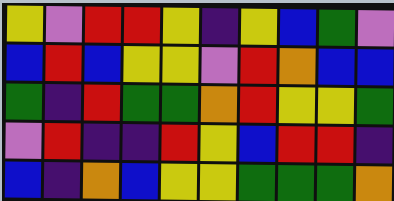[["yellow", "violet", "red", "red", "yellow", "indigo", "yellow", "blue", "green", "violet"], ["blue", "red", "blue", "yellow", "yellow", "violet", "red", "orange", "blue", "blue"], ["green", "indigo", "red", "green", "green", "orange", "red", "yellow", "yellow", "green"], ["violet", "red", "indigo", "indigo", "red", "yellow", "blue", "red", "red", "indigo"], ["blue", "indigo", "orange", "blue", "yellow", "yellow", "green", "green", "green", "orange"]]